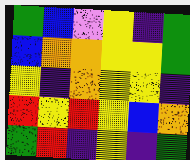[["green", "blue", "violet", "yellow", "indigo", "green"], ["blue", "orange", "orange", "yellow", "yellow", "green"], ["yellow", "indigo", "orange", "yellow", "yellow", "indigo"], ["red", "yellow", "red", "yellow", "blue", "orange"], ["green", "red", "indigo", "yellow", "indigo", "green"]]